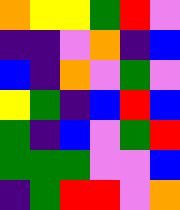[["orange", "yellow", "yellow", "green", "red", "violet"], ["indigo", "indigo", "violet", "orange", "indigo", "blue"], ["blue", "indigo", "orange", "violet", "green", "violet"], ["yellow", "green", "indigo", "blue", "red", "blue"], ["green", "indigo", "blue", "violet", "green", "red"], ["green", "green", "green", "violet", "violet", "blue"], ["indigo", "green", "red", "red", "violet", "orange"]]